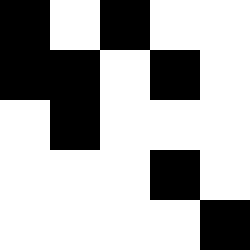[["black", "white", "black", "white", "white"], ["black", "black", "white", "black", "white"], ["white", "black", "white", "white", "white"], ["white", "white", "white", "black", "white"], ["white", "white", "white", "white", "black"]]